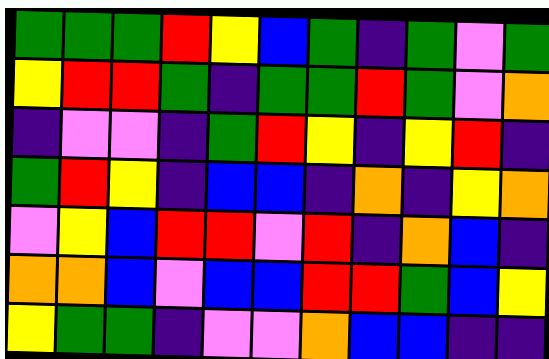[["green", "green", "green", "red", "yellow", "blue", "green", "indigo", "green", "violet", "green"], ["yellow", "red", "red", "green", "indigo", "green", "green", "red", "green", "violet", "orange"], ["indigo", "violet", "violet", "indigo", "green", "red", "yellow", "indigo", "yellow", "red", "indigo"], ["green", "red", "yellow", "indigo", "blue", "blue", "indigo", "orange", "indigo", "yellow", "orange"], ["violet", "yellow", "blue", "red", "red", "violet", "red", "indigo", "orange", "blue", "indigo"], ["orange", "orange", "blue", "violet", "blue", "blue", "red", "red", "green", "blue", "yellow"], ["yellow", "green", "green", "indigo", "violet", "violet", "orange", "blue", "blue", "indigo", "indigo"]]